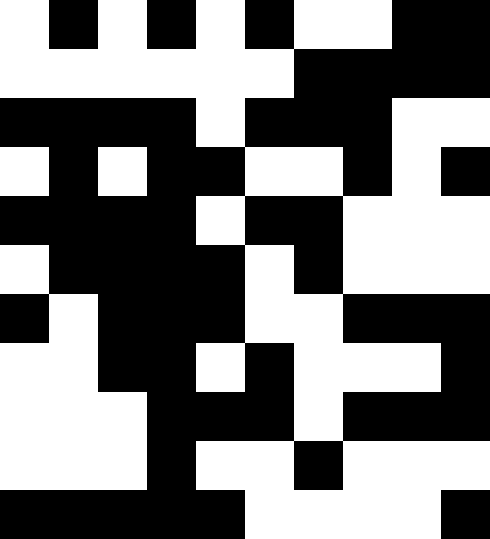[["white", "black", "white", "black", "white", "black", "white", "white", "black", "black"], ["white", "white", "white", "white", "white", "white", "black", "black", "black", "black"], ["black", "black", "black", "black", "white", "black", "black", "black", "white", "white"], ["white", "black", "white", "black", "black", "white", "white", "black", "white", "black"], ["black", "black", "black", "black", "white", "black", "black", "white", "white", "white"], ["white", "black", "black", "black", "black", "white", "black", "white", "white", "white"], ["black", "white", "black", "black", "black", "white", "white", "black", "black", "black"], ["white", "white", "black", "black", "white", "black", "white", "white", "white", "black"], ["white", "white", "white", "black", "black", "black", "white", "black", "black", "black"], ["white", "white", "white", "black", "white", "white", "black", "white", "white", "white"], ["black", "black", "black", "black", "black", "white", "white", "white", "white", "black"]]